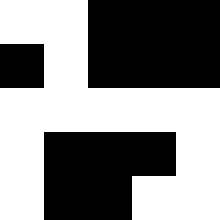[["white", "white", "black", "black", "black"], ["black", "white", "black", "black", "black"], ["white", "white", "white", "white", "white"], ["white", "black", "black", "black", "white"], ["white", "black", "black", "white", "white"]]